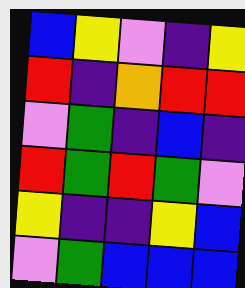[["blue", "yellow", "violet", "indigo", "yellow"], ["red", "indigo", "orange", "red", "red"], ["violet", "green", "indigo", "blue", "indigo"], ["red", "green", "red", "green", "violet"], ["yellow", "indigo", "indigo", "yellow", "blue"], ["violet", "green", "blue", "blue", "blue"]]